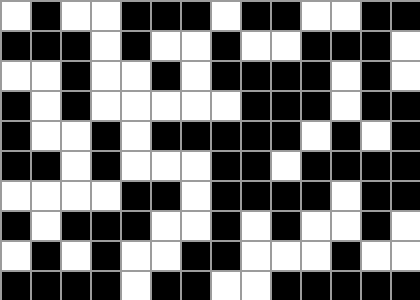[["white", "black", "white", "white", "black", "black", "black", "white", "black", "black", "white", "white", "black", "black"], ["black", "black", "black", "white", "black", "white", "white", "black", "white", "white", "black", "black", "black", "white"], ["white", "white", "black", "white", "white", "black", "white", "black", "black", "black", "black", "white", "black", "white"], ["black", "white", "black", "white", "white", "white", "white", "white", "black", "black", "black", "white", "black", "black"], ["black", "white", "white", "black", "white", "black", "black", "black", "black", "black", "white", "black", "white", "black"], ["black", "black", "white", "black", "white", "white", "white", "black", "black", "white", "black", "black", "black", "black"], ["white", "white", "white", "white", "black", "black", "white", "black", "black", "black", "black", "white", "black", "black"], ["black", "white", "black", "black", "black", "white", "white", "black", "white", "black", "white", "white", "black", "white"], ["white", "black", "white", "black", "white", "white", "black", "black", "white", "white", "white", "black", "white", "white"], ["black", "black", "black", "black", "white", "black", "black", "white", "white", "black", "black", "black", "black", "black"]]